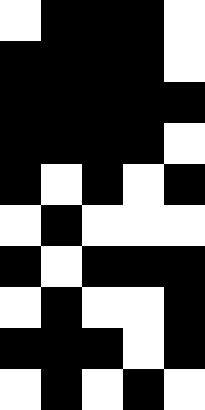[["white", "black", "black", "black", "white"], ["black", "black", "black", "black", "white"], ["black", "black", "black", "black", "black"], ["black", "black", "black", "black", "white"], ["black", "white", "black", "white", "black"], ["white", "black", "white", "white", "white"], ["black", "white", "black", "black", "black"], ["white", "black", "white", "white", "black"], ["black", "black", "black", "white", "black"], ["white", "black", "white", "black", "white"]]